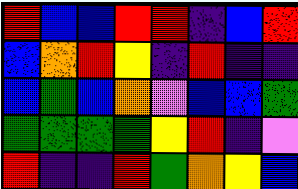[["red", "blue", "blue", "red", "red", "indigo", "blue", "red"], ["blue", "orange", "red", "yellow", "indigo", "red", "indigo", "indigo"], ["blue", "green", "blue", "orange", "violet", "blue", "blue", "green"], ["green", "green", "green", "green", "yellow", "red", "indigo", "violet"], ["red", "indigo", "indigo", "red", "green", "orange", "yellow", "blue"]]